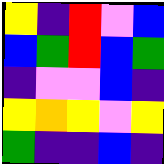[["yellow", "indigo", "red", "violet", "blue"], ["blue", "green", "red", "blue", "green"], ["indigo", "violet", "violet", "blue", "indigo"], ["yellow", "orange", "yellow", "violet", "yellow"], ["green", "indigo", "indigo", "blue", "indigo"]]